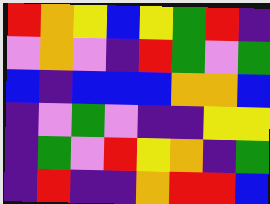[["red", "orange", "yellow", "blue", "yellow", "green", "red", "indigo"], ["violet", "orange", "violet", "indigo", "red", "green", "violet", "green"], ["blue", "indigo", "blue", "blue", "blue", "orange", "orange", "blue"], ["indigo", "violet", "green", "violet", "indigo", "indigo", "yellow", "yellow"], ["indigo", "green", "violet", "red", "yellow", "orange", "indigo", "green"], ["indigo", "red", "indigo", "indigo", "orange", "red", "red", "blue"]]